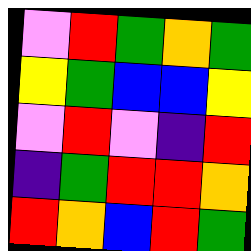[["violet", "red", "green", "orange", "green"], ["yellow", "green", "blue", "blue", "yellow"], ["violet", "red", "violet", "indigo", "red"], ["indigo", "green", "red", "red", "orange"], ["red", "orange", "blue", "red", "green"]]